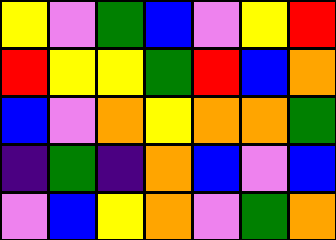[["yellow", "violet", "green", "blue", "violet", "yellow", "red"], ["red", "yellow", "yellow", "green", "red", "blue", "orange"], ["blue", "violet", "orange", "yellow", "orange", "orange", "green"], ["indigo", "green", "indigo", "orange", "blue", "violet", "blue"], ["violet", "blue", "yellow", "orange", "violet", "green", "orange"]]